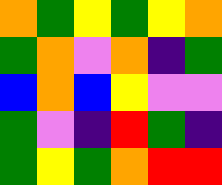[["orange", "green", "yellow", "green", "yellow", "orange"], ["green", "orange", "violet", "orange", "indigo", "green"], ["blue", "orange", "blue", "yellow", "violet", "violet"], ["green", "violet", "indigo", "red", "green", "indigo"], ["green", "yellow", "green", "orange", "red", "red"]]